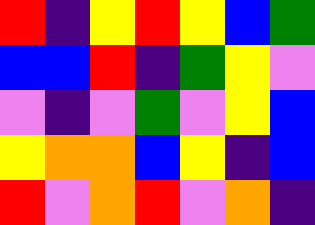[["red", "indigo", "yellow", "red", "yellow", "blue", "green"], ["blue", "blue", "red", "indigo", "green", "yellow", "violet"], ["violet", "indigo", "violet", "green", "violet", "yellow", "blue"], ["yellow", "orange", "orange", "blue", "yellow", "indigo", "blue"], ["red", "violet", "orange", "red", "violet", "orange", "indigo"]]